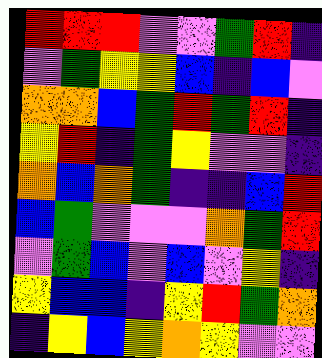[["red", "red", "red", "violet", "violet", "green", "red", "indigo"], ["violet", "green", "yellow", "yellow", "blue", "indigo", "blue", "violet"], ["orange", "orange", "blue", "green", "red", "green", "red", "indigo"], ["yellow", "red", "indigo", "green", "yellow", "violet", "violet", "indigo"], ["orange", "blue", "orange", "green", "indigo", "indigo", "blue", "red"], ["blue", "green", "violet", "violet", "violet", "orange", "green", "red"], ["violet", "green", "blue", "violet", "blue", "violet", "yellow", "indigo"], ["yellow", "blue", "blue", "indigo", "yellow", "red", "green", "orange"], ["indigo", "yellow", "blue", "yellow", "orange", "yellow", "violet", "violet"]]